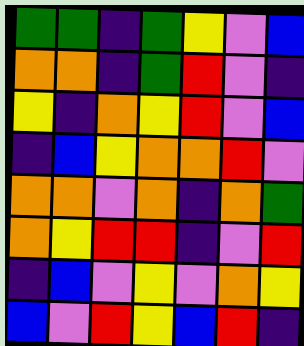[["green", "green", "indigo", "green", "yellow", "violet", "blue"], ["orange", "orange", "indigo", "green", "red", "violet", "indigo"], ["yellow", "indigo", "orange", "yellow", "red", "violet", "blue"], ["indigo", "blue", "yellow", "orange", "orange", "red", "violet"], ["orange", "orange", "violet", "orange", "indigo", "orange", "green"], ["orange", "yellow", "red", "red", "indigo", "violet", "red"], ["indigo", "blue", "violet", "yellow", "violet", "orange", "yellow"], ["blue", "violet", "red", "yellow", "blue", "red", "indigo"]]